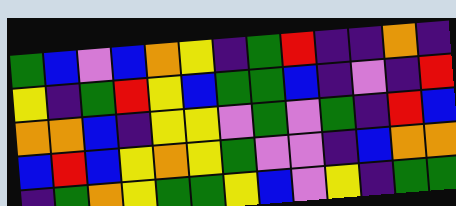[["green", "blue", "violet", "blue", "orange", "yellow", "indigo", "green", "red", "indigo", "indigo", "orange", "indigo"], ["yellow", "indigo", "green", "red", "yellow", "blue", "green", "green", "blue", "indigo", "violet", "indigo", "red"], ["orange", "orange", "blue", "indigo", "yellow", "yellow", "violet", "green", "violet", "green", "indigo", "red", "blue"], ["blue", "red", "blue", "yellow", "orange", "yellow", "green", "violet", "violet", "indigo", "blue", "orange", "orange"], ["indigo", "green", "orange", "yellow", "green", "green", "yellow", "blue", "violet", "yellow", "indigo", "green", "green"]]